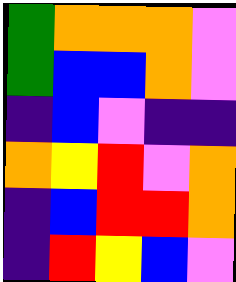[["green", "orange", "orange", "orange", "violet"], ["green", "blue", "blue", "orange", "violet"], ["indigo", "blue", "violet", "indigo", "indigo"], ["orange", "yellow", "red", "violet", "orange"], ["indigo", "blue", "red", "red", "orange"], ["indigo", "red", "yellow", "blue", "violet"]]